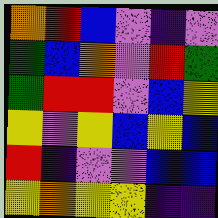[["orange", "red", "blue", "violet", "indigo", "violet"], ["green", "blue", "orange", "violet", "red", "green"], ["green", "red", "red", "violet", "blue", "yellow"], ["yellow", "violet", "yellow", "blue", "yellow", "blue"], ["red", "indigo", "violet", "violet", "blue", "blue"], ["yellow", "orange", "yellow", "yellow", "indigo", "indigo"]]